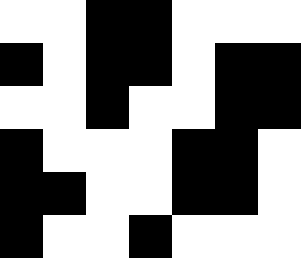[["white", "white", "black", "black", "white", "white", "white"], ["black", "white", "black", "black", "white", "black", "black"], ["white", "white", "black", "white", "white", "black", "black"], ["black", "white", "white", "white", "black", "black", "white"], ["black", "black", "white", "white", "black", "black", "white"], ["black", "white", "white", "black", "white", "white", "white"]]